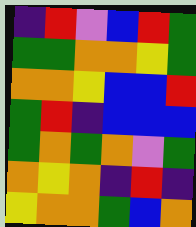[["indigo", "red", "violet", "blue", "red", "green"], ["green", "green", "orange", "orange", "yellow", "green"], ["orange", "orange", "yellow", "blue", "blue", "red"], ["green", "red", "indigo", "blue", "blue", "blue"], ["green", "orange", "green", "orange", "violet", "green"], ["orange", "yellow", "orange", "indigo", "red", "indigo"], ["yellow", "orange", "orange", "green", "blue", "orange"]]